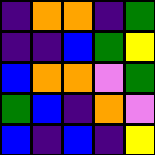[["indigo", "orange", "orange", "indigo", "green"], ["indigo", "indigo", "blue", "green", "yellow"], ["blue", "orange", "orange", "violet", "green"], ["green", "blue", "indigo", "orange", "violet"], ["blue", "indigo", "blue", "indigo", "yellow"]]